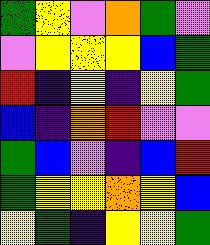[["green", "yellow", "violet", "orange", "green", "violet"], ["violet", "yellow", "yellow", "yellow", "blue", "green"], ["red", "indigo", "yellow", "indigo", "yellow", "green"], ["blue", "indigo", "orange", "red", "violet", "violet"], ["green", "blue", "violet", "indigo", "blue", "red"], ["green", "yellow", "yellow", "orange", "yellow", "blue"], ["yellow", "green", "indigo", "yellow", "yellow", "green"]]